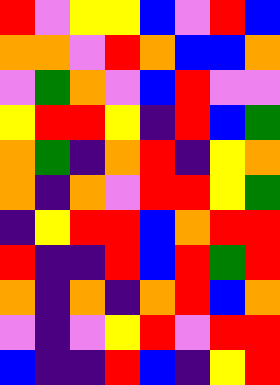[["red", "violet", "yellow", "yellow", "blue", "violet", "red", "blue"], ["orange", "orange", "violet", "red", "orange", "blue", "blue", "orange"], ["violet", "green", "orange", "violet", "blue", "red", "violet", "violet"], ["yellow", "red", "red", "yellow", "indigo", "red", "blue", "green"], ["orange", "green", "indigo", "orange", "red", "indigo", "yellow", "orange"], ["orange", "indigo", "orange", "violet", "red", "red", "yellow", "green"], ["indigo", "yellow", "red", "red", "blue", "orange", "red", "red"], ["red", "indigo", "indigo", "red", "blue", "red", "green", "red"], ["orange", "indigo", "orange", "indigo", "orange", "red", "blue", "orange"], ["violet", "indigo", "violet", "yellow", "red", "violet", "red", "red"], ["blue", "indigo", "indigo", "red", "blue", "indigo", "yellow", "red"]]